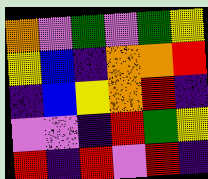[["orange", "violet", "green", "violet", "green", "yellow"], ["yellow", "blue", "indigo", "orange", "orange", "red"], ["indigo", "blue", "yellow", "orange", "red", "indigo"], ["violet", "violet", "indigo", "red", "green", "yellow"], ["red", "indigo", "red", "violet", "red", "indigo"]]